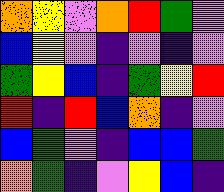[["orange", "yellow", "violet", "orange", "red", "green", "violet"], ["blue", "yellow", "violet", "indigo", "violet", "indigo", "violet"], ["green", "yellow", "blue", "indigo", "green", "yellow", "red"], ["red", "indigo", "red", "blue", "orange", "indigo", "violet"], ["blue", "green", "violet", "indigo", "blue", "blue", "green"], ["orange", "green", "indigo", "violet", "yellow", "blue", "indigo"]]